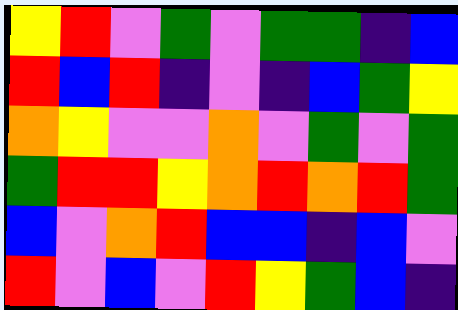[["yellow", "red", "violet", "green", "violet", "green", "green", "indigo", "blue"], ["red", "blue", "red", "indigo", "violet", "indigo", "blue", "green", "yellow"], ["orange", "yellow", "violet", "violet", "orange", "violet", "green", "violet", "green"], ["green", "red", "red", "yellow", "orange", "red", "orange", "red", "green"], ["blue", "violet", "orange", "red", "blue", "blue", "indigo", "blue", "violet"], ["red", "violet", "blue", "violet", "red", "yellow", "green", "blue", "indigo"]]